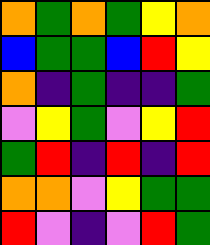[["orange", "green", "orange", "green", "yellow", "orange"], ["blue", "green", "green", "blue", "red", "yellow"], ["orange", "indigo", "green", "indigo", "indigo", "green"], ["violet", "yellow", "green", "violet", "yellow", "red"], ["green", "red", "indigo", "red", "indigo", "red"], ["orange", "orange", "violet", "yellow", "green", "green"], ["red", "violet", "indigo", "violet", "red", "green"]]